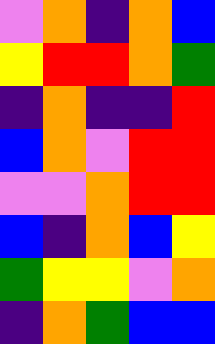[["violet", "orange", "indigo", "orange", "blue"], ["yellow", "red", "red", "orange", "green"], ["indigo", "orange", "indigo", "indigo", "red"], ["blue", "orange", "violet", "red", "red"], ["violet", "violet", "orange", "red", "red"], ["blue", "indigo", "orange", "blue", "yellow"], ["green", "yellow", "yellow", "violet", "orange"], ["indigo", "orange", "green", "blue", "blue"]]